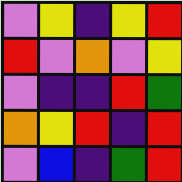[["violet", "yellow", "indigo", "yellow", "red"], ["red", "violet", "orange", "violet", "yellow"], ["violet", "indigo", "indigo", "red", "green"], ["orange", "yellow", "red", "indigo", "red"], ["violet", "blue", "indigo", "green", "red"]]